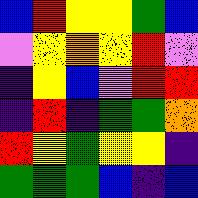[["blue", "red", "yellow", "yellow", "green", "blue"], ["violet", "yellow", "orange", "yellow", "red", "violet"], ["indigo", "yellow", "blue", "violet", "red", "red"], ["indigo", "red", "indigo", "green", "green", "orange"], ["red", "yellow", "green", "yellow", "yellow", "indigo"], ["green", "green", "green", "blue", "indigo", "blue"]]